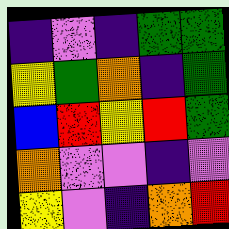[["indigo", "violet", "indigo", "green", "green"], ["yellow", "green", "orange", "indigo", "green"], ["blue", "red", "yellow", "red", "green"], ["orange", "violet", "violet", "indigo", "violet"], ["yellow", "violet", "indigo", "orange", "red"]]